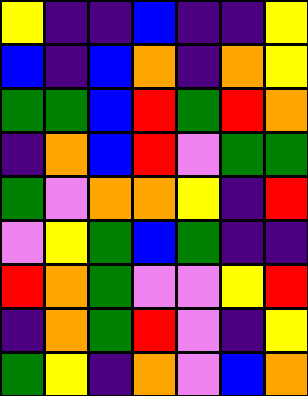[["yellow", "indigo", "indigo", "blue", "indigo", "indigo", "yellow"], ["blue", "indigo", "blue", "orange", "indigo", "orange", "yellow"], ["green", "green", "blue", "red", "green", "red", "orange"], ["indigo", "orange", "blue", "red", "violet", "green", "green"], ["green", "violet", "orange", "orange", "yellow", "indigo", "red"], ["violet", "yellow", "green", "blue", "green", "indigo", "indigo"], ["red", "orange", "green", "violet", "violet", "yellow", "red"], ["indigo", "orange", "green", "red", "violet", "indigo", "yellow"], ["green", "yellow", "indigo", "orange", "violet", "blue", "orange"]]